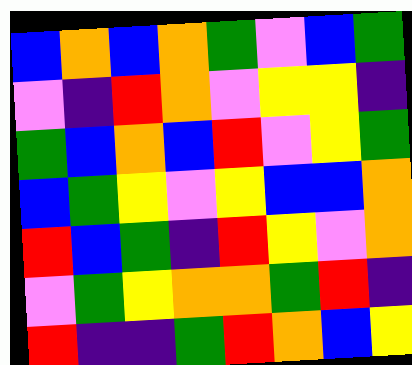[["blue", "orange", "blue", "orange", "green", "violet", "blue", "green"], ["violet", "indigo", "red", "orange", "violet", "yellow", "yellow", "indigo"], ["green", "blue", "orange", "blue", "red", "violet", "yellow", "green"], ["blue", "green", "yellow", "violet", "yellow", "blue", "blue", "orange"], ["red", "blue", "green", "indigo", "red", "yellow", "violet", "orange"], ["violet", "green", "yellow", "orange", "orange", "green", "red", "indigo"], ["red", "indigo", "indigo", "green", "red", "orange", "blue", "yellow"]]